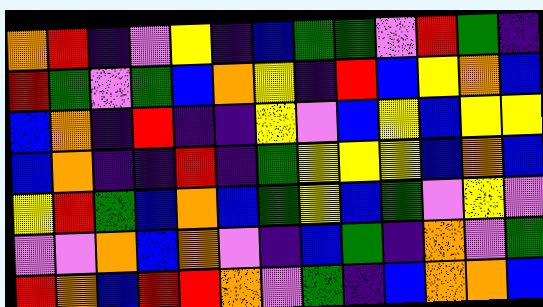[["orange", "red", "indigo", "violet", "yellow", "indigo", "blue", "green", "green", "violet", "red", "green", "indigo"], ["red", "green", "violet", "green", "blue", "orange", "yellow", "indigo", "red", "blue", "yellow", "orange", "blue"], ["blue", "orange", "indigo", "red", "indigo", "indigo", "yellow", "violet", "blue", "yellow", "blue", "yellow", "yellow"], ["blue", "orange", "indigo", "indigo", "red", "indigo", "green", "yellow", "yellow", "yellow", "blue", "orange", "blue"], ["yellow", "red", "green", "blue", "orange", "blue", "green", "yellow", "blue", "green", "violet", "yellow", "violet"], ["violet", "violet", "orange", "blue", "orange", "violet", "indigo", "blue", "green", "indigo", "orange", "violet", "green"], ["red", "orange", "blue", "red", "red", "orange", "violet", "green", "indigo", "blue", "orange", "orange", "blue"]]